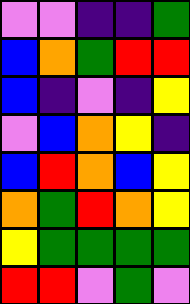[["violet", "violet", "indigo", "indigo", "green"], ["blue", "orange", "green", "red", "red"], ["blue", "indigo", "violet", "indigo", "yellow"], ["violet", "blue", "orange", "yellow", "indigo"], ["blue", "red", "orange", "blue", "yellow"], ["orange", "green", "red", "orange", "yellow"], ["yellow", "green", "green", "green", "green"], ["red", "red", "violet", "green", "violet"]]